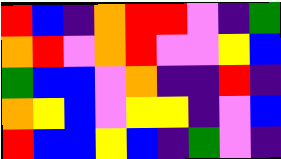[["red", "blue", "indigo", "orange", "red", "red", "violet", "indigo", "green"], ["orange", "red", "violet", "orange", "red", "violet", "violet", "yellow", "blue"], ["green", "blue", "blue", "violet", "orange", "indigo", "indigo", "red", "indigo"], ["orange", "yellow", "blue", "violet", "yellow", "yellow", "indigo", "violet", "blue"], ["red", "blue", "blue", "yellow", "blue", "indigo", "green", "violet", "indigo"]]